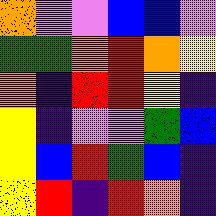[["orange", "violet", "violet", "blue", "blue", "violet"], ["green", "green", "orange", "red", "orange", "yellow"], ["orange", "indigo", "red", "red", "yellow", "indigo"], ["yellow", "indigo", "violet", "violet", "green", "blue"], ["yellow", "blue", "red", "green", "blue", "indigo"], ["yellow", "red", "indigo", "red", "orange", "indigo"]]